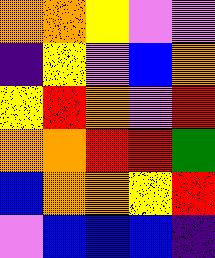[["orange", "orange", "yellow", "violet", "violet"], ["indigo", "yellow", "violet", "blue", "orange"], ["yellow", "red", "orange", "violet", "red"], ["orange", "orange", "red", "red", "green"], ["blue", "orange", "orange", "yellow", "red"], ["violet", "blue", "blue", "blue", "indigo"]]